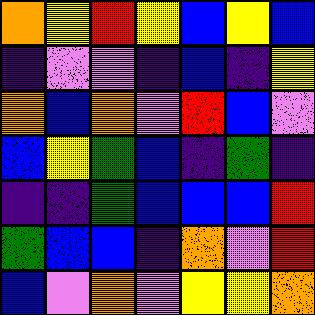[["orange", "yellow", "red", "yellow", "blue", "yellow", "blue"], ["indigo", "violet", "violet", "indigo", "blue", "indigo", "yellow"], ["orange", "blue", "orange", "violet", "red", "blue", "violet"], ["blue", "yellow", "green", "blue", "indigo", "green", "indigo"], ["indigo", "indigo", "green", "blue", "blue", "blue", "red"], ["green", "blue", "blue", "indigo", "orange", "violet", "red"], ["blue", "violet", "orange", "violet", "yellow", "yellow", "orange"]]